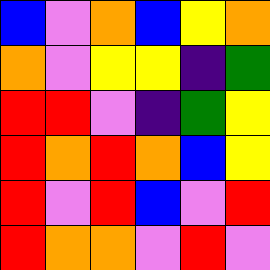[["blue", "violet", "orange", "blue", "yellow", "orange"], ["orange", "violet", "yellow", "yellow", "indigo", "green"], ["red", "red", "violet", "indigo", "green", "yellow"], ["red", "orange", "red", "orange", "blue", "yellow"], ["red", "violet", "red", "blue", "violet", "red"], ["red", "orange", "orange", "violet", "red", "violet"]]